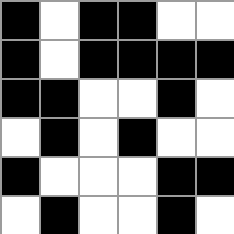[["black", "white", "black", "black", "white", "white"], ["black", "white", "black", "black", "black", "black"], ["black", "black", "white", "white", "black", "white"], ["white", "black", "white", "black", "white", "white"], ["black", "white", "white", "white", "black", "black"], ["white", "black", "white", "white", "black", "white"]]